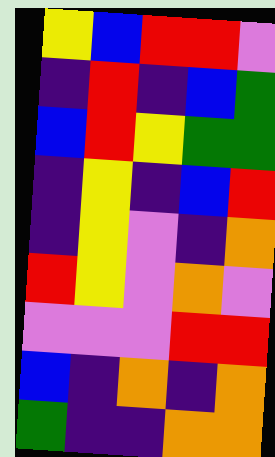[["yellow", "blue", "red", "red", "violet"], ["indigo", "red", "indigo", "blue", "green"], ["blue", "red", "yellow", "green", "green"], ["indigo", "yellow", "indigo", "blue", "red"], ["indigo", "yellow", "violet", "indigo", "orange"], ["red", "yellow", "violet", "orange", "violet"], ["violet", "violet", "violet", "red", "red"], ["blue", "indigo", "orange", "indigo", "orange"], ["green", "indigo", "indigo", "orange", "orange"]]